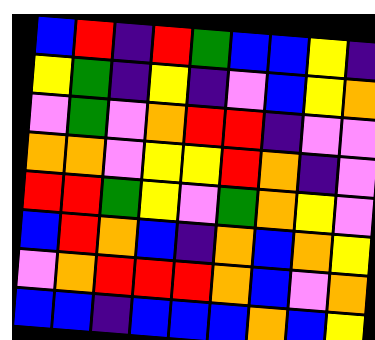[["blue", "red", "indigo", "red", "green", "blue", "blue", "yellow", "indigo"], ["yellow", "green", "indigo", "yellow", "indigo", "violet", "blue", "yellow", "orange"], ["violet", "green", "violet", "orange", "red", "red", "indigo", "violet", "violet"], ["orange", "orange", "violet", "yellow", "yellow", "red", "orange", "indigo", "violet"], ["red", "red", "green", "yellow", "violet", "green", "orange", "yellow", "violet"], ["blue", "red", "orange", "blue", "indigo", "orange", "blue", "orange", "yellow"], ["violet", "orange", "red", "red", "red", "orange", "blue", "violet", "orange"], ["blue", "blue", "indigo", "blue", "blue", "blue", "orange", "blue", "yellow"]]